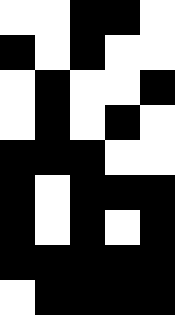[["white", "white", "black", "black", "white"], ["black", "white", "black", "white", "white"], ["white", "black", "white", "white", "black"], ["white", "black", "white", "black", "white"], ["black", "black", "black", "white", "white"], ["black", "white", "black", "black", "black"], ["black", "white", "black", "white", "black"], ["black", "black", "black", "black", "black"], ["white", "black", "black", "black", "black"]]